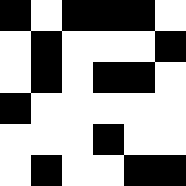[["black", "white", "black", "black", "black", "white"], ["white", "black", "white", "white", "white", "black"], ["white", "black", "white", "black", "black", "white"], ["black", "white", "white", "white", "white", "white"], ["white", "white", "white", "black", "white", "white"], ["white", "black", "white", "white", "black", "black"]]